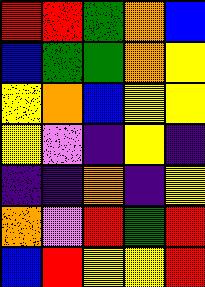[["red", "red", "green", "orange", "blue"], ["blue", "green", "green", "orange", "yellow"], ["yellow", "orange", "blue", "yellow", "yellow"], ["yellow", "violet", "indigo", "yellow", "indigo"], ["indigo", "indigo", "orange", "indigo", "yellow"], ["orange", "violet", "red", "green", "red"], ["blue", "red", "yellow", "yellow", "red"]]